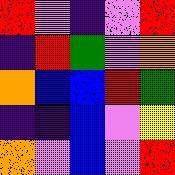[["red", "violet", "indigo", "violet", "red"], ["indigo", "red", "green", "violet", "orange"], ["orange", "blue", "blue", "red", "green"], ["indigo", "indigo", "blue", "violet", "yellow"], ["orange", "violet", "blue", "violet", "red"]]